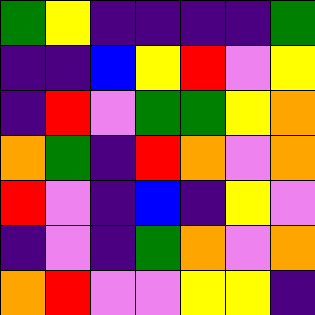[["green", "yellow", "indigo", "indigo", "indigo", "indigo", "green"], ["indigo", "indigo", "blue", "yellow", "red", "violet", "yellow"], ["indigo", "red", "violet", "green", "green", "yellow", "orange"], ["orange", "green", "indigo", "red", "orange", "violet", "orange"], ["red", "violet", "indigo", "blue", "indigo", "yellow", "violet"], ["indigo", "violet", "indigo", "green", "orange", "violet", "orange"], ["orange", "red", "violet", "violet", "yellow", "yellow", "indigo"]]